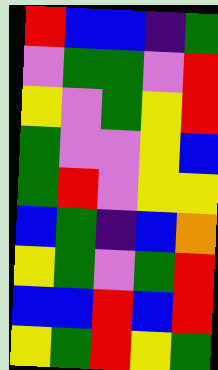[["red", "blue", "blue", "indigo", "green"], ["violet", "green", "green", "violet", "red"], ["yellow", "violet", "green", "yellow", "red"], ["green", "violet", "violet", "yellow", "blue"], ["green", "red", "violet", "yellow", "yellow"], ["blue", "green", "indigo", "blue", "orange"], ["yellow", "green", "violet", "green", "red"], ["blue", "blue", "red", "blue", "red"], ["yellow", "green", "red", "yellow", "green"]]